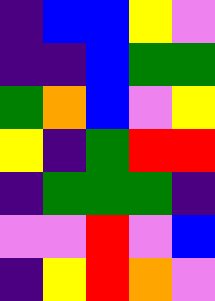[["indigo", "blue", "blue", "yellow", "violet"], ["indigo", "indigo", "blue", "green", "green"], ["green", "orange", "blue", "violet", "yellow"], ["yellow", "indigo", "green", "red", "red"], ["indigo", "green", "green", "green", "indigo"], ["violet", "violet", "red", "violet", "blue"], ["indigo", "yellow", "red", "orange", "violet"]]